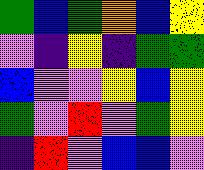[["green", "blue", "green", "orange", "blue", "yellow"], ["violet", "indigo", "yellow", "indigo", "green", "green"], ["blue", "violet", "violet", "yellow", "blue", "yellow"], ["green", "violet", "red", "violet", "green", "yellow"], ["indigo", "red", "violet", "blue", "blue", "violet"]]